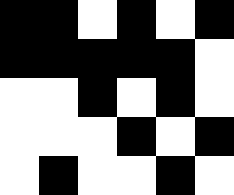[["black", "black", "white", "black", "white", "black"], ["black", "black", "black", "black", "black", "white"], ["white", "white", "black", "white", "black", "white"], ["white", "white", "white", "black", "white", "black"], ["white", "black", "white", "white", "black", "white"]]